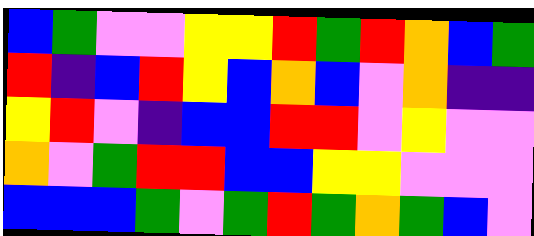[["blue", "green", "violet", "violet", "yellow", "yellow", "red", "green", "red", "orange", "blue", "green"], ["red", "indigo", "blue", "red", "yellow", "blue", "orange", "blue", "violet", "orange", "indigo", "indigo"], ["yellow", "red", "violet", "indigo", "blue", "blue", "red", "red", "violet", "yellow", "violet", "violet"], ["orange", "violet", "green", "red", "red", "blue", "blue", "yellow", "yellow", "violet", "violet", "violet"], ["blue", "blue", "blue", "green", "violet", "green", "red", "green", "orange", "green", "blue", "violet"]]